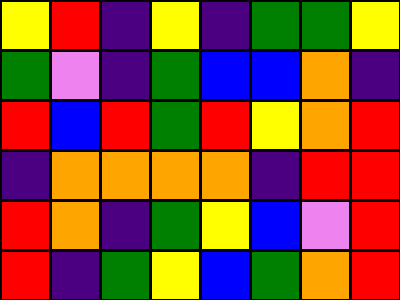[["yellow", "red", "indigo", "yellow", "indigo", "green", "green", "yellow"], ["green", "violet", "indigo", "green", "blue", "blue", "orange", "indigo"], ["red", "blue", "red", "green", "red", "yellow", "orange", "red"], ["indigo", "orange", "orange", "orange", "orange", "indigo", "red", "red"], ["red", "orange", "indigo", "green", "yellow", "blue", "violet", "red"], ["red", "indigo", "green", "yellow", "blue", "green", "orange", "red"]]